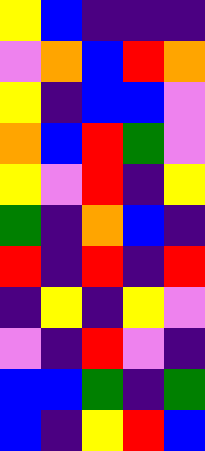[["yellow", "blue", "indigo", "indigo", "indigo"], ["violet", "orange", "blue", "red", "orange"], ["yellow", "indigo", "blue", "blue", "violet"], ["orange", "blue", "red", "green", "violet"], ["yellow", "violet", "red", "indigo", "yellow"], ["green", "indigo", "orange", "blue", "indigo"], ["red", "indigo", "red", "indigo", "red"], ["indigo", "yellow", "indigo", "yellow", "violet"], ["violet", "indigo", "red", "violet", "indigo"], ["blue", "blue", "green", "indigo", "green"], ["blue", "indigo", "yellow", "red", "blue"]]